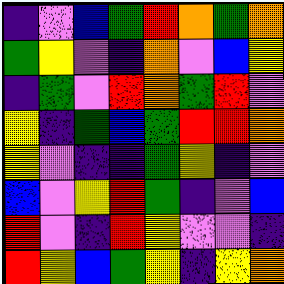[["indigo", "violet", "blue", "green", "red", "orange", "green", "orange"], ["green", "yellow", "violet", "indigo", "orange", "violet", "blue", "yellow"], ["indigo", "green", "violet", "red", "orange", "green", "red", "violet"], ["yellow", "indigo", "green", "blue", "green", "red", "red", "orange"], ["yellow", "violet", "indigo", "indigo", "green", "yellow", "indigo", "violet"], ["blue", "violet", "yellow", "red", "green", "indigo", "violet", "blue"], ["red", "violet", "indigo", "red", "yellow", "violet", "violet", "indigo"], ["red", "yellow", "blue", "green", "yellow", "indigo", "yellow", "orange"]]